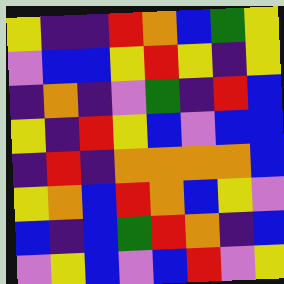[["yellow", "indigo", "indigo", "red", "orange", "blue", "green", "yellow"], ["violet", "blue", "blue", "yellow", "red", "yellow", "indigo", "yellow"], ["indigo", "orange", "indigo", "violet", "green", "indigo", "red", "blue"], ["yellow", "indigo", "red", "yellow", "blue", "violet", "blue", "blue"], ["indigo", "red", "indigo", "orange", "orange", "orange", "orange", "blue"], ["yellow", "orange", "blue", "red", "orange", "blue", "yellow", "violet"], ["blue", "indigo", "blue", "green", "red", "orange", "indigo", "blue"], ["violet", "yellow", "blue", "violet", "blue", "red", "violet", "yellow"]]